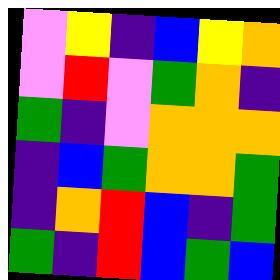[["violet", "yellow", "indigo", "blue", "yellow", "orange"], ["violet", "red", "violet", "green", "orange", "indigo"], ["green", "indigo", "violet", "orange", "orange", "orange"], ["indigo", "blue", "green", "orange", "orange", "green"], ["indigo", "orange", "red", "blue", "indigo", "green"], ["green", "indigo", "red", "blue", "green", "blue"]]